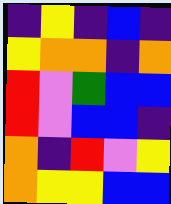[["indigo", "yellow", "indigo", "blue", "indigo"], ["yellow", "orange", "orange", "indigo", "orange"], ["red", "violet", "green", "blue", "blue"], ["red", "violet", "blue", "blue", "indigo"], ["orange", "indigo", "red", "violet", "yellow"], ["orange", "yellow", "yellow", "blue", "blue"]]